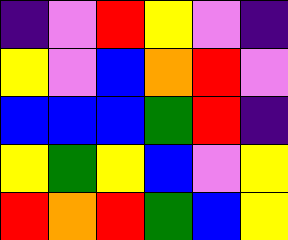[["indigo", "violet", "red", "yellow", "violet", "indigo"], ["yellow", "violet", "blue", "orange", "red", "violet"], ["blue", "blue", "blue", "green", "red", "indigo"], ["yellow", "green", "yellow", "blue", "violet", "yellow"], ["red", "orange", "red", "green", "blue", "yellow"]]